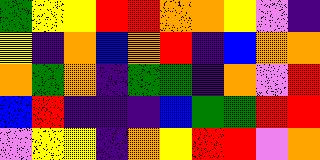[["green", "yellow", "yellow", "red", "red", "orange", "orange", "yellow", "violet", "indigo"], ["yellow", "indigo", "orange", "blue", "orange", "red", "indigo", "blue", "orange", "orange"], ["orange", "green", "orange", "indigo", "green", "green", "indigo", "orange", "violet", "red"], ["blue", "red", "indigo", "indigo", "indigo", "blue", "green", "green", "red", "red"], ["violet", "yellow", "yellow", "indigo", "orange", "yellow", "red", "red", "violet", "orange"]]